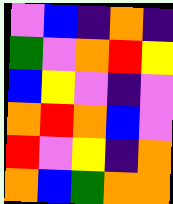[["violet", "blue", "indigo", "orange", "indigo"], ["green", "violet", "orange", "red", "yellow"], ["blue", "yellow", "violet", "indigo", "violet"], ["orange", "red", "orange", "blue", "violet"], ["red", "violet", "yellow", "indigo", "orange"], ["orange", "blue", "green", "orange", "orange"]]